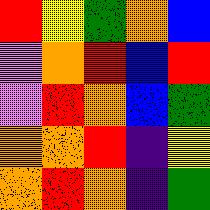[["red", "yellow", "green", "orange", "blue"], ["violet", "orange", "red", "blue", "red"], ["violet", "red", "orange", "blue", "green"], ["orange", "orange", "red", "indigo", "yellow"], ["orange", "red", "orange", "indigo", "green"]]